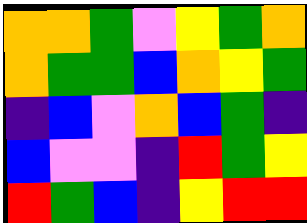[["orange", "orange", "green", "violet", "yellow", "green", "orange"], ["orange", "green", "green", "blue", "orange", "yellow", "green"], ["indigo", "blue", "violet", "orange", "blue", "green", "indigo"], ["blue", "violet", "violet", "indigo", "red", "green", "yellow"], ["red", "green", "blue", "indigo", "yellow", "red", "red"]]